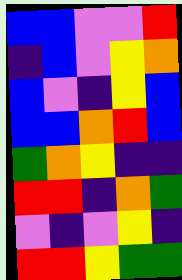[["blue", "blue", "violet", "violet", "red"], ["indigo", "blue", "violet", "yellow", "orange"], ["blue", "violet", "indigo", "yellow", "blue"], ["blue", "blue", "orange", "red", "blue"], ["green", "orange", "yellow", "indigo", "indigo"], ["red", "red", "indigo", "orange", "green"], ["violet", "indigo", "violet", "yellow", "indigo"], ["red", "red", "yellow", "green", "green"]]